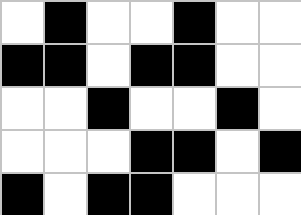[["white", "black", "white", "white", "black", "white", "white"], ["black", "black", "white", "black", "black", "white", "white"], ["white", "white", "black", "white", "white", "black", "white"], ["white", "white", "white", "black", "black", "white", "black"], ["black", "white", "black", "black", "white", "white", "white"]]